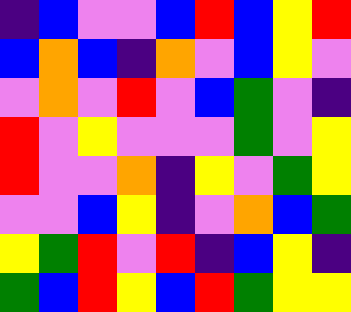[["indigo", "blue", "violet", "violet", "blue", "red", "blue", "yellow", "red"], ["blue", "orange", "blue", "indigo", "orange", "violet", "blue", "yellow", "violet"], ["violet", "orange", "violet", "red", "violet", "blue", "green", "violet", "indigo"], ["red", "violet", "yellow", "violet", "violet", "violet", "green", "violet", "yellow"], ["red", "violet", "violet", "orange", "indigo", "yellow", "violet", "green", "yellow"], ["violet", "violet", "blue", "yellow", "indigo", "violet", "orange", "blue", "green"], ["yellow", "green", "red", "violet", "red", "indigo", "blue", "yellow", "indigo"], ["green", "blue", "red", "yellow", "blue", "red", "green", "yellow", "yellow"]]